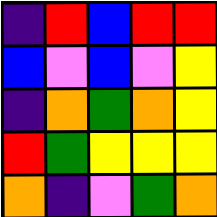[["indigo", "red", "blue", "red", "red"], ["blue", "violet", "blue", "violet", "yellow"], ["indigo", "orange", "green", "orange", "yellow"], ["red", "green", "yellow", "yellow", "yellow"], ["orange", "indigo", "violet", "green", "orange"]]